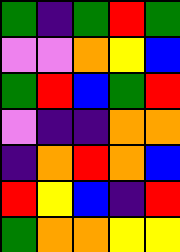[["green", "indigo", "green", "red", "green"], ["violet", "violet", "orange", "yellow", "blue"], ["green", "red", "blue", "green", "red"], ["violet", "indigo", "indigo", "orange", "orange"], ["indigo", "orange", "red", "orange", "blue"], ["red", "yellow", "blue", "indigo", "red"], ["green", "orange", "orange", "yellow", "yellow"]]